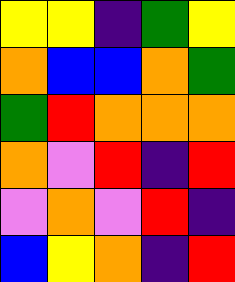[["yellow", "yellow", "indigo", "green", "yellow"], ["orange", "blue", "blue", "orange", "green"], ["green", "red", "orange", "orange", "orange"], ["orange", "violet", "red", "indigo", "red"], ["violet", "orange", "violet", "red", "indigo"], ["blue", "yellow", "orange", "indigo", "red"]]